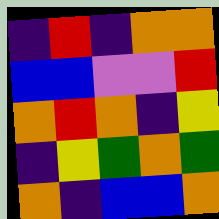[["indigo", "red", "indigo", "orange", "orange"], ["blue", "blue", "violet", "violet", "red"], ["orange", "red", "orange", "indigo", "yellow"], ["indigo", "yellow", "green", "orange", "green"], ["orange", "indigo", "blue", "blue", "orange"]]